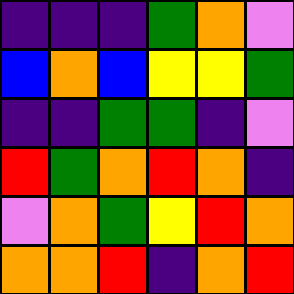[["indigo", "indigo", "indigo", "green", "orange", "violet"], ["blue", "orange", "blue", "yellow", "yellow", "green"], ["indigo", "indigo", "green", "green", "indigo", "violet"], ["red", "green", "orange", "red", "orange", "indigo"], ["violet", "orange", "green", "yellow", "red", "orange"], ["orange", "orange", "red", "indigo", "orange", "red"]]